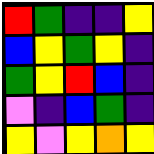[["red", "green", "indigo", "indigo", "yellow"], ["blue", "yellow", "green", "yellow", "indigo"], ["green", "yellow", "red", "blue", "indigo"], ["violet", "indigo", "blue", "green", "indigo"], ["yellow", "violet", "yellow", "orange", "yellow"]]